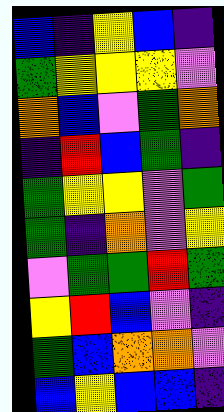[["blue", "indigo", "yellow", "blue", "indigo"], ["green", "yellow", "yellow", "yellow", "violet"], ["orange", "blue", "violet", "green", "orange"], ["indigo", "red", "blue", "green", "indigo"], ["green", "yellow", "yellow", "violet", "green"], ["green", "indigo", "orange", "violet", "yellow"], ["violet", "green", "green", "red", "green"], ["yellow", "red", "blue", "violet", "indigo"], ["green", "blue", "orange", "orange", "violet"], ["blue", "yellow", "blue", "blue", "indigo"]]